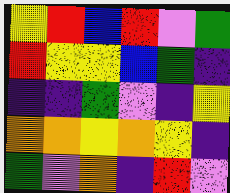[["yellow", "red", "blue", "red", "violet", "green"], ["red", "yellow", "yellow", "blue", "green", "indigo"], ["indigo", "indigo", "green", "violet", "indigo", "yellow"], ["orange", "orange", "yellow", "orange", "yellow", "indigo"], ["green", "violet", "orange", "indigo", "red", "violet"]]